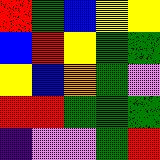[["red", "green", "blue", "yellow", "yellow"], ["blue", "red", "yellow", "green", "green"], ["yellow", "blue", "orange", "green", "violet"], ["red", "red", "green", "green", "green"], ["indigo", "violet", "violet", "green", "red"]]